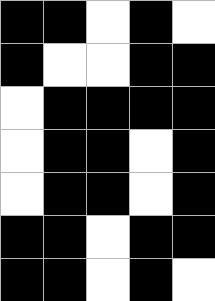[["black", "black", "white", "black", "white"], ["black", "white", "white", "black", "black"], ["white", "black", "black", "black", "black"], ["white", "black", "black", "white", "black"], ["white", "black", "black", "white", "black"], ["black", "black", "white", "black", "black"], ["black", "black", "white", "black", "white"]]